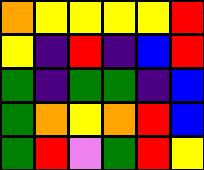[["orange", "yellow", "yellow", "yellow", "yellow", "red"], ["yellow", "indigo", "red", "indigo", "blue", "red"], ["green", "indigo", "green", "green", "indigo", "blue"], ["green", "orange", "yellow", "orange", "red", "blue"], ["green", "red", "violet", "green", "red", "yellow"]]